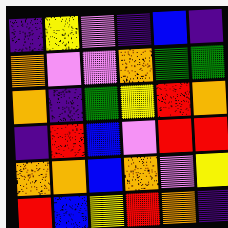[["indigo", "yellow", "violet", "indigo", "blue", "indigo"], ["orange", "violet", "violet", "orange", "green", "green"], ["orange", "indigo", "green", "yellow", "red", "orange"], ["indigo", "red", "blue", "violet", "red", "red"], ["orange", "orange", "blue", "orange", "violet", "yellow"], ["red", "blue", "yellow", "red", "orange", "indigo"]]